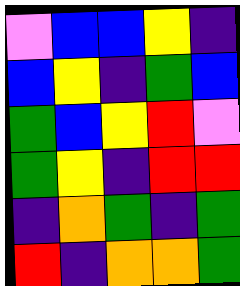[["violet", "blue", "blue", "yellow", "indigo"], ["blue", "yellow", "indigo", "green", "blue"], ["green", "blue", "yellow", "red", "violet"], ["green", "yellow", "indigo", "red", "red"], ["indigo", "orange", "green", "indigo", "green"], ["red", "indigo", "orange", "orange", "green"]]